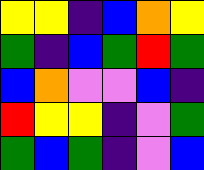[["yellow", "yellow", "indigo", "blue", "orange", "yellow"], ["green", "indigo", "blue", "green", "red", "green"], ["blue", "orange", "violet", "violet", "blue", "indigo"], ["red", "yellow", "yellow", "indigo", "violet", "green"], ["green", "blue", "green", "indigo", "violet", "blue"]]